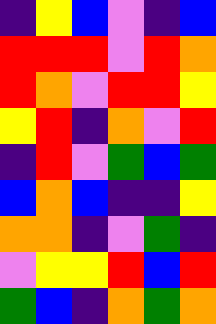[["indigo", "yellow", "blue", "violet", "indigo", "blue"], ["red", "red", "red", "violet", "red", "orange"], ["red", "orange", "violet", "red", "red", "yellow"], ["yellow", "red", "indigo", "orange", "violet", "red"], ["indigo", "red", "violet", "green", "blue", "green"], ["blue", "orange", "blue", "indigo", "indigo", "yellow"], ["orange", "orange", "indigo", "violet", "green", "indigo"], ["violet", "yellow", "yellow", "red", "blue", "red"], ["green", "blue", "indigo", "orange", "green", "orange"]]